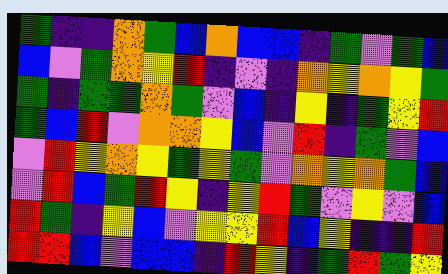[["green", "indigo", "indigo", "orange", "green", "blue", "orange", "blue", "blue", "indigo", "green", "violet", "green", "blue"], ["blue", "violet", "green", "orange", "yellow", "red", "indigo", "violet", "indigo", "orange", "yellow", "orange", "yellow", "green"], ["green", "indigo", "green", "green", "orange", "green", "violet", "blue", "indigo", "yellow", "indigo", "green", "yellow", "red"], ["green", "blue", "red", "violet", "orange", "orange", "yellow", "blue", "violet", "red", "indigo", "green", "violet", "blue"], ["violet", "red", "yellow", "orange", "yellow", "green", "yellow", "green", "violet", "orange", "yellow", "orange", "green", "blue"], ["violet", "red", "blue", "green", "red", "yellow", "indigo", "yellow", "red", "green", "violet", "yellow", "violet", "blue"], ["red", "green", "indigo", "yellow", "blue", "violet", "yellow", "yellow", "red", "blue", "yellow", "indigo", "indigo", "red"], ["red", "red", "blue", "violet", "blue", "blue", "indigo", "red", "yellow", "indigo", "green", "red", "green", "yellow"]]